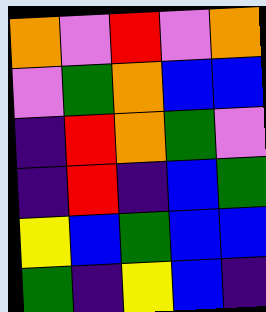[["orange", "violet", "red", "violet", "orange"], ["violet", "green", "orange", "blue", "blue"], ["indigo", "red", "orange", "green", "violet"], ["indigo", "red", "indigo", "blue", "green"], ["yellow", "blue", "green", "blue", "blue"], ["green", "indigo", "yellow", "blue", "indigo"]]